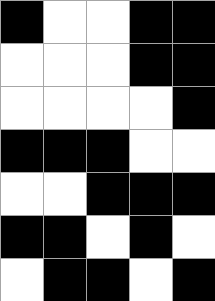[["black", "white", "white", "black", "black"], ["white", "white", "white", "black", "black"], ["white", "white", "white", "white", "black"], ["black", "black", "black", "white", "white"], ["white", "white", "black", "black", "black"], ["black", "black", "white", "black", "white"], ["white", "black", "black", "white", "black"]]